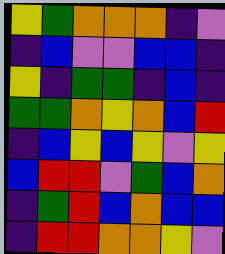[["yellow", "green", "orange", "orange", "orange", "indigo", "violet"], ["indigo", "blue", "violet", "violet", "blue", "blue", "indigo"], ["yellow", "indigo", "green", "green", "indigo", "blue", "indigo"], ["green", "green", "orange", "yellow", "orange", "blue", "red"], ["indigo", "blue", "yellow", "blue", "yellow", "violet", "yellow"], ["blue", "red", "red", "violet", "green", "blue", "orange"], ["indigo", "green", "red", "blue", "orange", "blue", "blue"], ["indigo", "red", "red", "orange", "orange", "yellow", "violet"]]